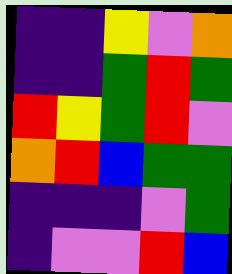[["indigo", "indigo", "yellow", "violet", "orange"], ["indigo", "indigo", "green", "red", "green"], ["red", "yellow", "green", "red", "violet"], ["orange", "red", "blue", "green", "green"], ["indigo", "indigo", "indigo", "violet", "green"], ["indigo", "violet", "violet", "red", "blue"]]